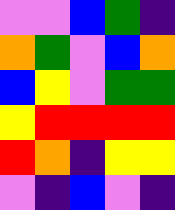[["violet", "violet", "blue", "green", "indigo"], ["orange", "green", "violet", "blue", "orange"], ["blue", "yellow", "violet", "green", "green"], ["yellow", "red", "red", "red", "red"], ["red", "orange", "indigo", "yellow", "yellow"], ["violet", "indigo", "blue", "violet", "indigo"]]